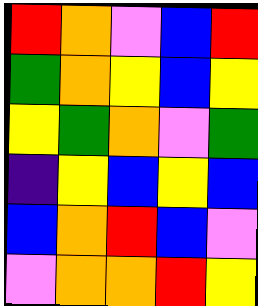[["red", "orange", "violet", "blue", "red"], ["green", "orange", "yellow", "blue", "yellow"], ["yellow", "green", "orange", "violet", "green"], ["indigo", "yellow", "blue", "yellow", "blue"], ["blue", "orange", "red", "blue", "violet"], ["violet", "orange", "orange", "red", "yellow"]]